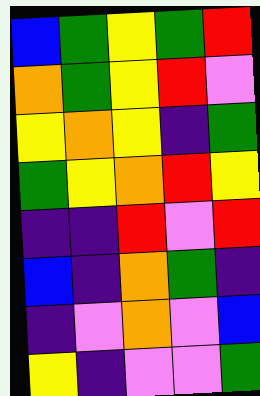[["blue", "green", "yellow", "green", "red"], ["orange", "green", "yellow", "red", "violet"], ["yellow", "orange", "yellow", "indigo", "green"], ["green", "yellow", "orange", "red", "yellow"], ["indigo", "indigo", "red", "violet", "red"], ["blue", "indigo", "orange", "green", "indigo"], ["indigo", "violet", "orange", "violet", "blue"], ["yellow", "indigo", "violet", "violet", "green"]]